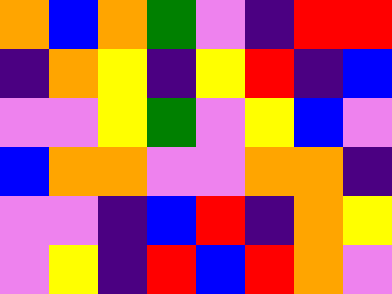[["orange", "blue", "orange", "green", "violet", "indigo", "red", "red"], ["indigo", "orange", "yellow", "indigo", "yellow", "red", "indigo", "blue"], ["violet", "violet", "yellow", "green", "violet", "yellow", "blue", "violet"], ["blue", "orange", "orange", "violet", "violet", "orange", "orange", "indigo"], ["violet", "violet", "indigo", "blue", "red", "indigo", "orange", "yellow"], ["violet", "yellow", "indigo", "red", "blue", "red", "orange", "violet"]]